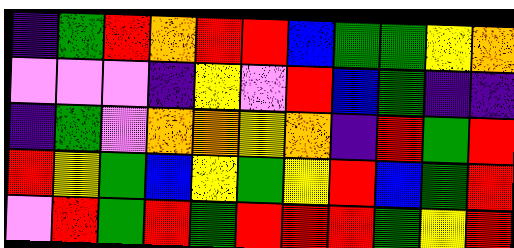[["indigo", "green", "red", "orange", "red", "red", "blue", "green", "green", "yellow", "orange"], ["violet", "violet", "violet", "indigo", "yellow", "violet", "red", "blue", "green", "indigo", "indigo"], ["indigo", "green", "violet", "orange", "orange", "yellow", "orange", "indigo", "red", "green", "red"], ["red", "yellow", "green", "blue", "yellow", "green", "yellow", "red", "blue", "green", "red"], ["violet", "red", "green", "red", "green", "red", "red", "red", "green", "yellow", "red"]]